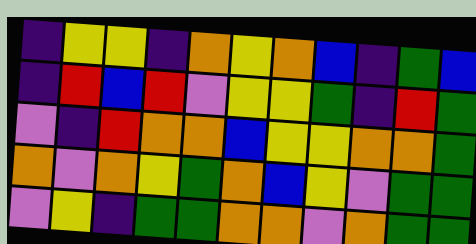[["indigo", "yellow", "yellow", "indigo", "orange", "yellow", "orange", "blue", "indigo", "green", "blue"], ["indigo", "red", "blue", "red", "violet", "yellow", "yellow", "green", "indigo", "red", "green"], ["violet", "indigo", "red", "orange", "orange", "blue", "yellow", "yellow", "orange", "orange", "green"], ["orange", "violet", "orange", "yellow", "green", "orange", "blue", "yellow", "violet", "green", "green"], ["violet", "yellow", "indigo", "green", "green", "orange", "orange", "violet", "orange", "green", "green"]]